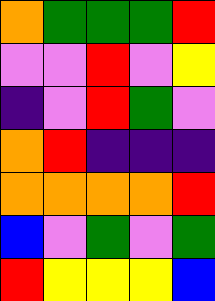[["orange", "green", "green", "green", "red"], ["violet", "violet", "red", "violet", "yellow"], ["indigo", "violet", "red", "green", "violet"], ["orange", "red", "indigo", "indigo", "indigo"], ["orange", "orange", "orange", "orange", "red"], ["blue", "violet", "green", "violet", "green"], ["red", "yellow", "yellow", "yellow", "blue"]]